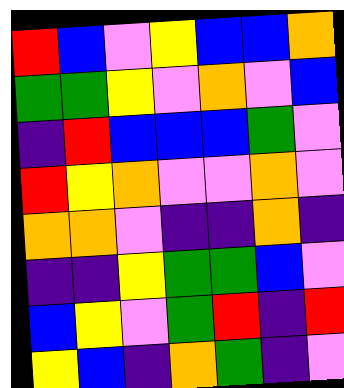[["red", "blue", "violet", "yellow", "blue", "blue", "orange"], ["green", "green", "yellow", "violet", "orange", "violet", "blue"], ["indigo", "red", "blue", "blue", "blue", "green", "violet"], ["red", "yellow", "orange", "violet", "violet", "orange", "violet"], ["orange", "orange", "violet", "indigo", "indigo", "orange", "indigo"], ["indigo", "indigo", "yellow", "green", "green", "blue", "violet"], ["blue", "yellow", "violet", "green", "red", "indigo", "red"], ["yellow", "blue", "indigo", "orange", "green", "indigo", "violet"]]